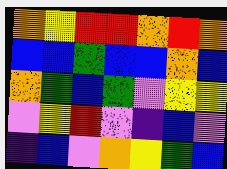[["orange", "yellow", "red", "red", "orange", "red", "orange"], ["blue", "blue", "green", "blue", "blue", "orange", "blue"], ["orange", "green", "blue", "green", "violet", "yellow", "yellow"], ["violet", "yellow", "red", "violet", "indigo", "blue", "violet"], ["indigo", "blue", "violet", "orange", "yellow", "green", "blue"]]